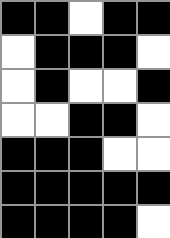[["black", "black", "white", "black", "black"], ["white", "black", "black", "black", "white"], ["white", "black", "white", "white", "black"], ["white", "white", "black", "black", "white"], ["black", "black", "black", "white", "white"], ["black", "black", "black", "black", "black"], ["black", "black", "black", "black", "white"]]